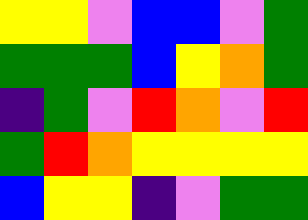[["yellow", "yellow", "violet", "blue", "blue", "violet", "green"], ["green", "green", "green", "blue", "yellow", "orange", "green"], ["indigo", "green", "violet", "red", "orange", "violet", "red"], ["green", "red", "orange", "yellow", "yellow", "yellow", "yellow"], ["blue", "yellow", "yellow", "indigo", "violet", "green", "green"]]